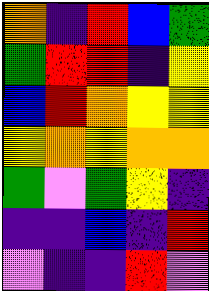[["orange", "indigo", "red", "blue", "green"], ["green", "red", "red", "indigo", "yellow"], ["blue", "red", "orange", "yellow", "yellow"], ["yellow", "orange", "yellow", "orange", "orange"], ["green", "violet", "green", "yellow", "indigo"], ["indigo", "indigo", "blue", "indigo", "red"], ["violet", "indigo", "indigo", "red", "violet"]]